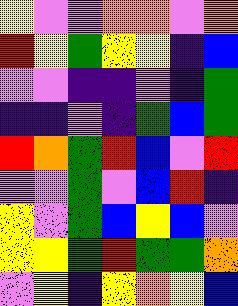[["yellow", "violet", "violet", "orange", "orange", "violet", "orange"], ["red", "yellow", "green", "yellow", "yellow", "indigo", "blue"], ["violet", "violet", "indigo", "indigo", "violet", "indigo", "green"], ["indigo", "indigo", "violet", "indigo", "green", "blue", "green"], ["red", "orange", "green", "red", "blue", "violet", "red"], ["violet", "violet", "green", "violet", "blue", "red", "indigo"], ["yellow", "violet", "green", "blue", "yellow", "blue", "violet"], ["yellow", "yellow", "green", "red", "green", "green", "orange"], ["violet", "yellow", "indigo", "yellow", "orange", "yellow", "blue"]]